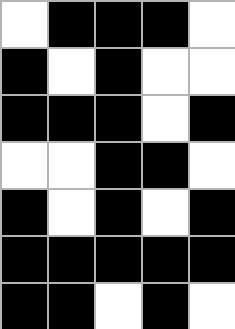[["white", "black", "black", "black", "white"], ["black", "white", "black", "white", "white"], ["black", "black", "black", "white", "black"], ["white", "white", "black", "black", "white"], ["black", "white", "black", "white", "black"], ["black", "black", "black", "black", "black"], ["black", "black", "white", "black", "white"]]